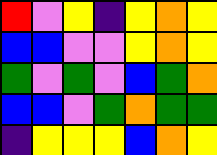[["red", "violet", "yellow", "indigo", "yellow", "orange", "yellow"], ["blue", "blue", "violet", "violet", "yellow", "orange", "yellow"], ["green", "violet", "green", "violet", "blue", "green", "orange"], ["blue", "blue", "violet", "green", "orange", "green", "green"], ["indigo", "yellow", "yellow", "yellow", "blue", "orange", "yellow"]]